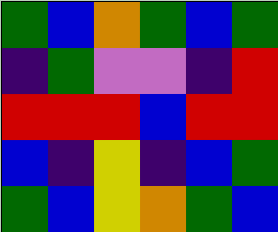[["green", "blue", "orange", "green", "blue", "green"], ["indigo", "green", "violet", "violet", "indigo", "red"], ["red", "red", "red", "blue", "red", "red"], ["blue", "indigo", "yellow", "indigo", "blue", "green"], ["green", "blue", "yellow", "orange", "green", "blue"]]